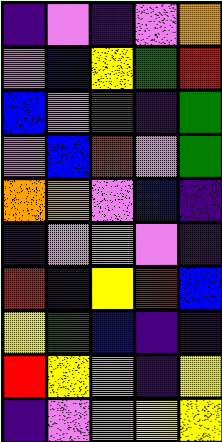[["indigo", "violet", "indigo", "violet", "orange"], ["violet", "blue", "yellow", "green", "red"], ["blue", "violet", "green", "indigo", "green"], ["violet", "blue", "red", "violet", "green"], ["orange", "orange", "violet", "blue", "indigo"], ["indigo", "violet", "violet", "violet", "indigo"], ["red", "indigo", "yellow", "red", "blue"], ["yellow", "green", "blue", "indigo", "indigo"], ["red", "yellow", "violet", "indigo", "yellow"], ["indigo", "violet", "orange", "yellow", "yellow"]]